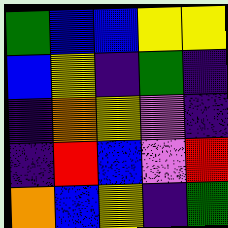[["green", "blue", "blue", "yellow", "yellow"], ["blue", "yellow", "indigo", "green", "indigo"], ["indigo", "orange", "yellow", "violet", "indigo"], ["indigo", "red", "blue", "violet", "red"], ["orange", "blue", "yellow", "indigo", "green"]]